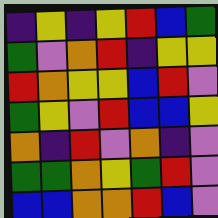[["indigo", "yellow", "indigo", "yellow", "red", "blue", "green"], ["green", "violet", "orange", "red", "indigo", "yellow", "yellow"], ["red", "orange", "yellow", "yellow", "blue", "red", "violet"], ["green", "yellow", "violet", "red", "blue", "blue", "yellow"], ["orange", "indigo", "red", "violet", "orange", "indigo", "violet"], ["green", "green", "orange", "yellow", "green", "red", "violet"], ["blue", "blue", "orange", "orange", "red", "blue", "violet"]]